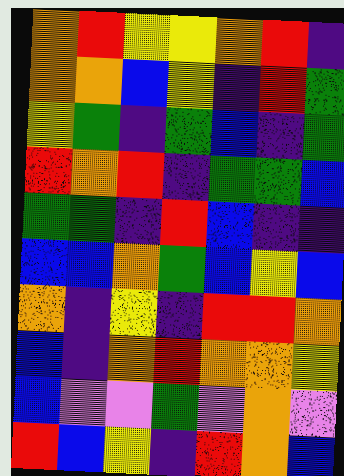[["orange", "red", "yellow", "yellow", "orange", "red", "indigo"], ["orange", "orange", "blue", "yellow", "indigo", "red", "green"], ["yellow", "green", "indigo", "green", "blue", "indigo", "green"], ["red", "orange", "red", "indigo", "green", "green", "blue"], ["green", "green", "indigo", "red", "blue", "indigo", "indigo"], ["blue", "blue", "orange", "green", "blue", "yellow", "blue"], ["orange", "indigo", "yellow", "indigo", "red", "red", "orange"], ["blue", "indigo", "orange", "red", "orange", "orange", "yellow"], ["blue", "violet", "violet", "green", "violet", "orange", "violet"], ["red", "blue", "yellow", "indigo", "red", "orange", "blue"]]